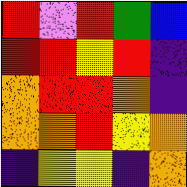[["red", "violet", "red", "green", "blue"], ["red", "red", "yellow", "red", "indigo"], ["orange", "red", "red", "orange", "indigo"], ["orange", "orange", "red", "yellow", "orange"], ["indigo", "yellow", "yellow", "indigo", "orange"]]